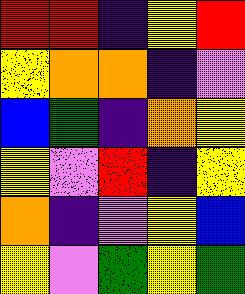[["red", "red", "indigo", "yellow", "red"], ["yellow", "orange", "orange", "indigo", "violet"], ["blue", "green", "indigo", "orange", "yellow"], ["yellow", "violet", "red", "indigo", "yellow"], ["orange", "indigo", "violet", "yellow", "blue"], ["yellow", "violet", "green", "yellow", "green"]]